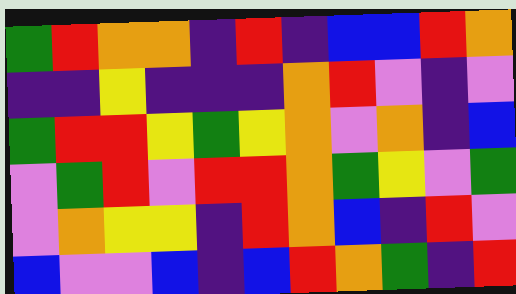[["green", "red", "orange", "orange", "indigo", "red", "indigo", "blue", "blue", "red", "orange"], ["indigo", "indigo", "yellow", "indigo", "indigo", "indigo", "orange", "red", "violet", "indigo", "violet"], ["green", "red", "red", "yellow", "green", "yellow", "orange", "violet", "orange", "indigo", "blue"], ["violet", "green", "red", "violet", "red", "red", "orange", "green", "yellow", "violet", "green"], ["violet", "orange", "yellow", "yellow", "indigo", "red", "orange", "blue", "indigo", "red", "violet"], ["blue", "violet", "violet", "blue", "indigo", "blue", "red", "orange", "green", "indigo", "red"]]